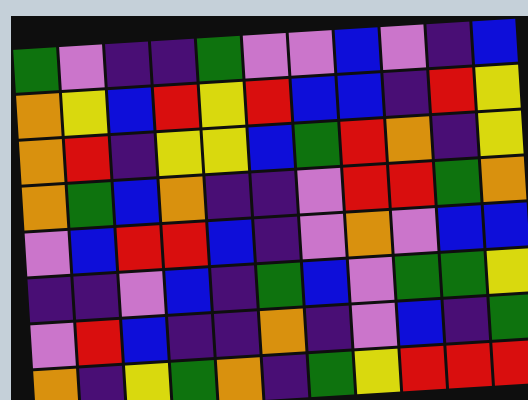[["green", "violet", "indigo", "indigo", "green", "violet", "violet", "blue", "violet", "indigo", "blue"], ["orange", "yellow", "blue", "red", "yellow", "red", "blue", "blue", "indigo", "red", "yellow"], ["orange", "red", "indigo", "yellow", "yellow", "blue", "green", "red", "orange", "indigo", "yellow"], ["orange", "green", "blue", "orange", "indigo", "indigo", "violet", "red", "red", "green", "orange"], ["violet", "blue", "red", "red", "blue", "indigo", "violet", "orange", "violet", "blue", "blue"], ["indigo", "indigo", "violet", "blue", "indigo", "green", "blue", "violet", "green", "green", "yellow"], ["violet", "red", "blue", "indigo", "indigo", "orange", "indigo", "violet", "blue", "indigo", "green"], ["orange", "indigo", "yellow", "green", "orange", "indigo", "green", "yellow", "red", "red", "red"]]